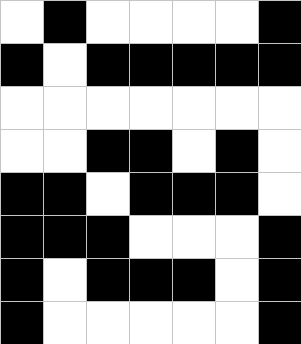[["white", "black", "white", "white", "white", "white", "black"], ["black", "white", "black", "black", "black", "black", "black"], ["white", "white", "white", "white", "white", "white", "white"], ["white", "white", "black", "black", "white", "black", "white"], ["black", "black", "white", "black", "black", "black", "white"], ["black", "black", "black", "white", "white", "white", "black"], ["black", "white", "black", "black", "black", "white", "black"], ["black", "white", "white", "white", "white", "white", "black"]]